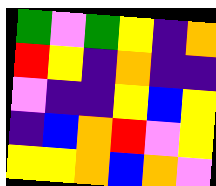[["green", "violet", "green", "yellow", "indigo", "orange"], ["red", "yellow", "indigo", "orange", "indigo", "indigo"], ["violet", "indigo", "indigo", "yellow", "blue", "yellow"], ["indigo", "blue", "orange", "red", "violet", "yellow"], ["yellow", "yellow", "orange", "blue", "orange", "violet"]]